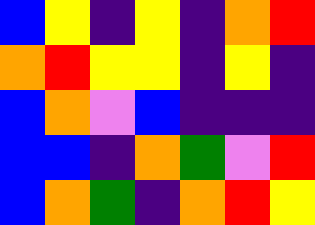[["blue", "yellow", "indigo", "yellow", "indigo", "orange", "red"], ["orange", "red", "yellow", "yellow", "indigo", "yellow", "indigo"], ["blue", "orange", "violet", "blue", "indigo", "indigo", "indigo"], ["blue", "blue", "indigo", "orange", "green", "violet", "red"], ["blue", "orange", "green", "indigo", "orange", "red", "yellow"]]